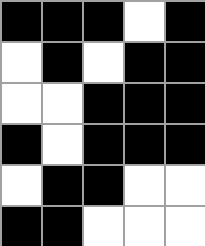[["black", "black", "black", "white", "black"], ["white", "black", "white", "black", "black"], ["white", "white", "black", "black", "black"], ["black", "white", "black", "black", "black"], ["white", "black", "black", "white", "white"], ["black", "black", "white", "white", "white"]]